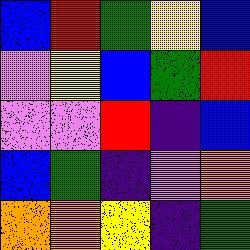[["blue", "red", "green", "yellow", "blue"], ["violet", "yellow", "blue", "green", "red"], ["violet", "violet", "red", "indigo", "blue"], ["blue", "green", "indigo", "violet", "orange"], ["orange", "orange", "yellow", "indigo", "green"]]